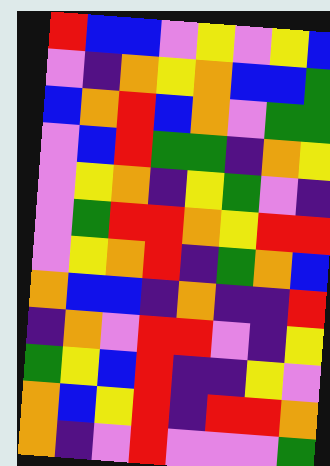[["red", "blue", "blue", "violet", "yellow", "violet", "yellow", "blue"], ["violet", "indigo", "orange", "yellow", "orange", "blue", "blue", "green"], ["blue", "orange", "red", "blue", "orange", "violet", "green", "green"], ["violet", "blue", "red", "green", "green", "indigo", "orange", "yellow"], ["violet", "yellow", "orange", "indigo", "yellow", "green", "violet", "indigo"], ["violet", "green", "red", "red", "orange", "yellow", "red", "red"], ["violet", "yellow", "orange", "red", "indigo", "green", "orange", "blue"], ["orange", "blue", "blue", "indigo", "orange", "indigo", "indigo", "red"], ["indigo", "orange", "violet", "red", "red", "violet", "indigo", "yellow"], ["green", "yellow", "blue", "red", "indigo", "indigo", "yellow", "violet"], ["orange", "blue", "yellow", "red", "indigo", "red", "red", "orange"], ["orange", "indigo", "violet", "red", "violet", "violet", "violet", "green"]]